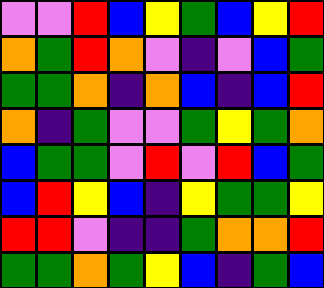[["violet", "violet", "red", "blue", "yellow", "green", "blue", "yellow", "red"], ["orange", "green", "red", "orange", "violet", "indigo", "violet", "blue", "green"], ["green", "green", "orange", "indigo", "orange", "blue", "indigo", "blue", "red"], ["orange", "indigo", "green", "violet", "violet", "green", "yellow", "green", "orange"], ["blue", "green", "green", "violet", "red", "violet", "red", "blue", "green"], ["blue", "red", "yellow", "blue", "indigo", "yellow", "green", "green", "yellow"], ["red", "red", "violet", "indigo", "indigo", "green", "orange", "orange", "red"], ["green", "green", "orange", "green", "yellow", "blue", "indigo", "green", "blue"]]